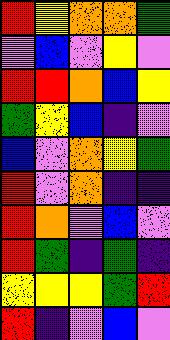[["red", "yellow", "orange", "orange", "green"], ["violet", "blue", "violet", "yellow", "violet"], ["red", "red", "orange", "blue", "yellow"], ["green", "yellow", "blue", "indigo", "violet"], ["blue", "violet", "orange", "yellow", "green"], ["red", "violet", "orange", "indigo", "indigo"], ["red", "orange", "violet", "blue", "violet"], ["red", "green", "indigo", "green", "indigo"], ["yellow", "yellow", "yellow", "green", "red"], ["red", "indigo", "violet", "blue", "violet"]]